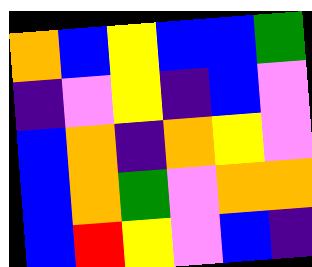[["orange", "blue", "yellow", "blue", "blue", "green"], ["indigo", "violet", "yellow", "indigo", "blue", "violet"], ["blue", "orange", "indigo", "orange", "yellow", "violet"], ["blue", "orange", "green", "violet", "orange", "orange"], ["blue", "red", "yellow", "violet", "blue", "indigo"]]